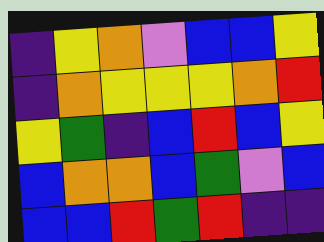[["indigo", "yellow", "orange", "violet", "blue", "blue", "yellow"], ["indigo", "orange", "yellow", "yellow", "yellow", "orange", "red"], ["yellow", "green", "indigo", "blue", "red", "blue", "yellow"], ["blue", "orange", "orange", "blue", "green", "violet", "blue"], ["blue", "blue", "red", "green", "red", "indigo", "indigo"]]